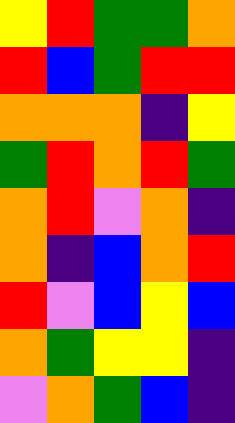[["yellow", "red", "green", "green", "orange"], ["red", "blue", "green", "red", "red"], ["orange", "orange", "orange", "indigo", "yellow"], ["green", "red", "orange", "red", "green"], ["orange", "red", "violet", "orange", "indigo"], ["orange", "indigo", "blue", "orange", "red"], ["red", "violet", "blue", "yellow", "blue"], ["orange", "green", "yellow", "yellow", "indigo"], ["violet", "orange", "green", "blue", "indigo"]]